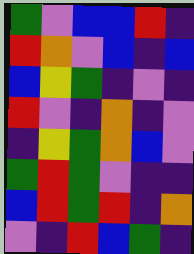[["green", "violet", "blue", "blue", "red", "indigo"], ["red", "orange", "violet", "blue", "indigo", "blue"], ["blue", "yellow", "green", "indigo", "violet", "indigo"], ["red", "violet", "indigo", "orange", "indigo", "violet"], ["indigo", "yellow", "green", "orange", "blue", "violet"], ["green", "red", "green", "violet", "indigo", "indigo"], ["blue", "red", "green", "red", "indigo", "orange"], ["violet", "indigo", "red", "blue", "green", "indigo"]]